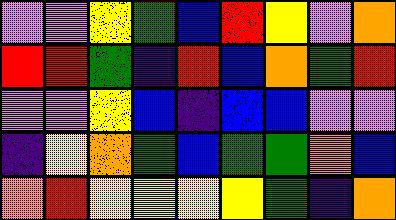[["violet", "violet", "yellow", "green", "blue", "red", "yellow", "violet", "orange"], ["red", "red", "green", "indigo", "red", "blue", "orange", "green", "red"], ["violet", "violet", "yellow", "blue", "indigo", "blue", "blue", "violet", "violet"], ["indigo", "yellow", "orange", "green", "blue", "green", "green", "orange", "blue"], ["orange", "red", "yellow", "yellow", "yellow", "yellow", "green", "indigo", "orange"]]